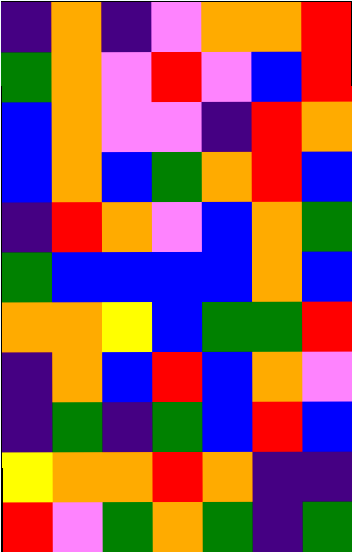[["indigo", "orange", "indigo", "violet", "orange", "orange", "red"], ["green", "orange", "violet", "red", "violet", "blue", "red"], ["blue", "orange", "violet", "violet", "indigo", "red", "orange"], ["blue", "orange", "blue", "green", "orange", "red", "blue"], ["indigo", "red", "orange", "violet", "blue", "orange", "green"], ["green", "blue", "blue", "blue", "blue", "orange", "blue"], ["orange", "orange", "yellow", "blue", "green", "green", "red"], ["indigo", "orange", "blue", "red", "blue", "orange", "violet"], ["indigo", "green", "indigo", "green", "blue", "red", "blue"], ["yellow", "orange", "orange", "red", "orange", "indigo", "indigo"], ["red", "violet", "green", "orange", "green", "indigo", "green"]]